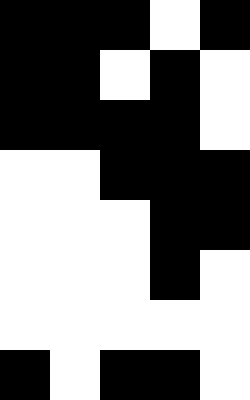[["black", "black", "black", "white", "black"], ["black", "black", "white", "black", "white"], ["black", "black", "black", "black", "white"], ["white", "white", "black", "black", "black"], ["white", "white", "white", "black", "black"], ["white", "white", "white", "black", "white"], ["white", "white", "white", "white", "white"], ["black", "white", "black", "black", "white"]]